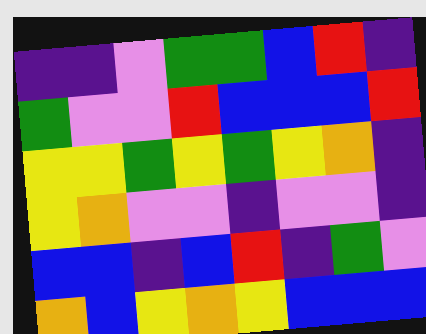[["indigo", "indigo", "violet", "green", "green", "blue", "red", "indigo"], ["green", "violet", "violet", "red", "blue", "blue", "blue", "red"], ["yellow", "yellow", "green", "yellow", "green", "yellow", "orange", "indigo"], ["yellow", "orange", "violet", "violet", "indigo", "violet", "violet", "indigo"], ["blue", "blue", "indigo", "blue", "red", "indigo", "green", "violet"], ["orange", "blue", "yellow", "orange", "yellow", "blue", "blue", "blue"]]